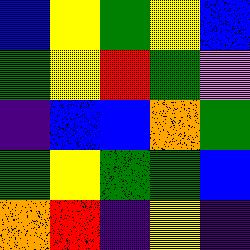[["blue", "yellow", "green", "yellow", "blue"], ["green", "yellow", "red", "green", "violet"], ["indigo", "blue", "blue", "orange", "green"], ["green", "yellow", "green", "green", "blue"], ["orange", "red", "indigo", "yellow", "indigo"]]